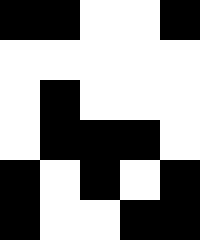[["black", "black", "white", "white", "black"], ["white", "white", "white", "white", "white"], ["white", "black", "white", "white", "white"], ["white", "black", "black", "black", "white"], ["black", "white", "black", "white", "black"], ["black", "white", "white", "black", "black"]]